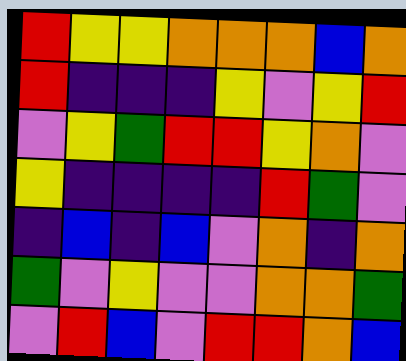[["red", "yellow", "yellow", "orange", "orange", "orange", "blue", "orange"], ["red", "indigo", "indigo", "indigo", "yellow", "violet", "yellow", "red"], ["violet", "yellow", "green", "red", "red", "yellow", "orange", "violet"], ["yellow", "indigo", "indigo", "indigo", "indigo", "red", "green", "violet"], ["indigo", "blue", "indigo", "blue", "violet", "orange", "indigo", "orange"], ["green", "violet", "yellow", "violet", "violet", "orange", "orange", "green"], ["violet", "red", "blue", "violet", "red", "red", "orange", "blue"]]